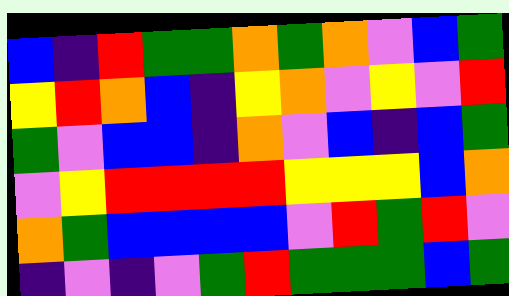[["blue", "indigo", "red", "green", "green", "orange", "green", "orange", "violet", "blue", "green"], ["yellow", "red", "orange", "blue", "indigo", "yellow", "orange", "violet", "yellow", "violet", "red"], ["green", "violet", "blue", "blue", "indigo", "orange", "violet", "blue", "indigo", "blue", "green"], ["violet", "yellow", "red", "red", "red", "red", "yellow", "yellow", "yellow", "blue", "orange"], ["orange", "green", "blue", "blue", "blue", "blue", "violet", "red", "green", "red", "violet"], ["indigo", "violet", "indigo", "violet", "green", "red", "green", "green", "green", "blue", "green"]]